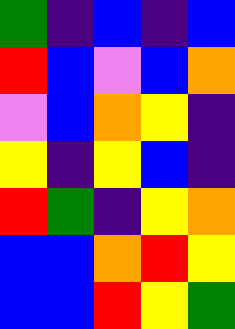[["green", "indigo", "blue", "indigo", "blue"], ["red", "blue", "violet", "blue", "orange"], ["violet", "blue", "orange", "yellow", "indigo"], ["yellow", "indigo", "yellow", "blue", "indigo"], ["red", "green", "indigo", "yellow", "orange"], ["blue", "blue", "orange", "red", "yellow"], ["blue", "blue", "red", "yellow", "green"]]